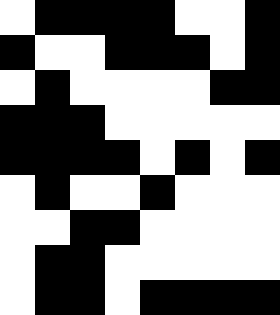[["white", "black", "black", "black", "black", "white", "white", "black"], ["black", "white", "white", "black", "black", "black", "white", "black"], ["white", "black", "white", "white", "white", "white", "black", "black"], ["black", "black", "black", "white", "white", "white", "white", "white"], ["black", "black", "black", "black", "white", "black", "white", "black"], ["white", "black", "white", "white", "black", "white", "white", "white"], ["white", "white", "black", "black", "white", "white", "white", "white"], ["white", "black", "black", "white", "white", "white", "white", "white"], ["white", "black", "black", "white", "black", "black", "black", "black"]]